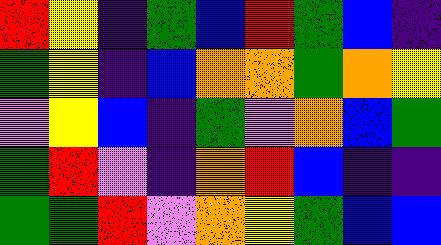[["red", "yellow", "indigo", "green", "blue", "red", "green", "blue", "indigo"], ["green", "yellow", "indigo", "blue", "orange", "orange", "green", "orange", "yellow"], ["violet", "yellow", "blue", "indigo", "green", "violet", "orange", "blue", "green"], ["green", "red", "violet", "indigo", "orange", "red", "blue", "indigo", "indigo"], ["green", "green", "red", "violet", "orange", "yellow", "green", "blue", "blue"]]